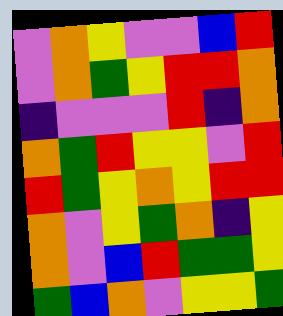[["violet", "orange", "yellow", "violet", "violet", "blue", "red"], ["violet", "orange", "green", "yellow", "red", "red", "orange"], ["indigo", "violet", "violet", "violet", "red", "indigo", "orange"], ["orange", "green", "red", "yellow", "yellow", "violet", "red"], ["red", "green", "yellow", "orange", "yellow", "red", "red"], ["orange", "violet", "yellow", "green", "orange", "indigo", "yellow"], ["orange", "violet", "blue", "red", "green", "green", "yellow"], ["green", "blue", "orange", "violet", "yellow", "yellow", "green"]]